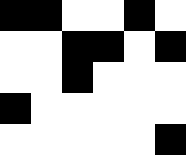[["black", "black", "white", "white", "black", "white"], ["white", "white", "black", "black", "white", "black"], ["white", "white", "black", "white", "white", "white"], ["black", "white", "white", "white", "white", "white"], ["white", "white", "white", "white", "white", "black"]]